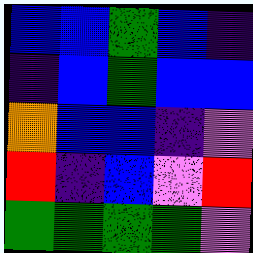[["blue", "blue", "green", "blue", "indigo"], ["indigo", "blue", "green", "blue", "blue"], ["orange", "blue", "blue", "indigo", "violet"], ["red", "indigo", "blue", "violet", "red"], ["green", "green", "green", "green", "violet"]]